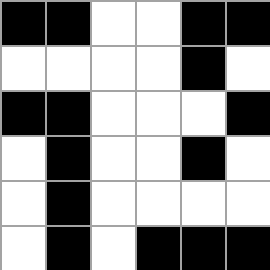[["black", "black", "white", "white", "black", "black"], ["white", "white", "white", "white", "black", "white"], ["black", "black", "white", "white", "white", "black"], ["white", "black", "white", "white", "black", "white"], ["white", "black", "white", "white", "white", "white"], ["white", "black", "white", "black", "black", "black"]]